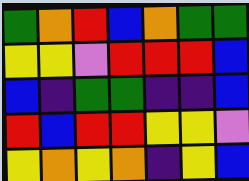[["green", "orange", "red", "blue", "orange", "green", "green"], ["yellow", "yellow", "violet", "red", "red", "red", "blue"], ["blue", "indigo", "green", "green", "indigo", "indigo", "blue"], ["red", "blue", "red", "red", "yellow", "yellow", "violet"], ["yellow", "orange", "yellow", "orange", "indigo", "yellow", "blue"]]